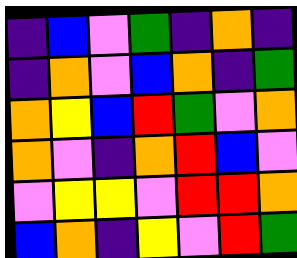[["indigo", "blue", "violet", "green", "indigo", "orange", "indigo"], ["indigo", "orange", "violet", "blue", "orange", "indigo", "green"], ["orange", "yellow", "blue", "red", "green", "violet", "orange"], ["orange", "violet", "indigo", "orange", "red", "blue", "violet"], ["violet", "yellow", "yellow", "violet", "red", "red", "orange"], ["blue", "orange", "indigo", "yellow", "violet", "red", "green"]]